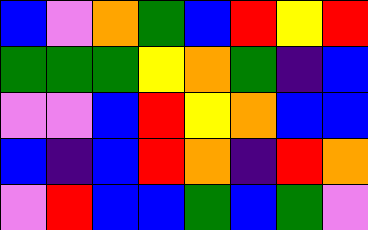[["blue", "violet", "orange", "green", "blue", "red", "yellow", "red"], ["green", "green", "green", "yellow", "orange", "green", "indigo", "blue"], ["violet", "violet", "blue", "red", "yellow", "orange", "blue", "blue"], ["blue", "indigo", "blue", "red", "orange", "indigo", "red", "orange"], ["violet", "red", "blue", "blue", "green", "blue", "green", "violet"]]